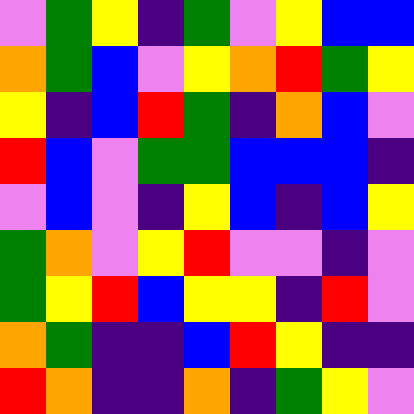[["violet", "green", "yellow", "indigo", "green", "violet", "yellow", "blue", "blue"], ["orange", "green", "blue", "violet", "yellow", "orange", "red", "green", "yellow"], ["yellow", "indigo", "blue", "red", "green", "indigo", "orange", "blue", "violet"], ["red", "blue", "violet", "green", "green", "blue", "blue", "blue", "indigo"], ["violet", "blue", "violet", "indigo", "yellow", "blue", "indigo", "blue", "yellow"], ["green", "orange", "violet", "yellow", "red", "violet", "violet", "indigo", "violet"], ["green", "yellow", "red", "blue", "yellow", "yellow", "indigo", "red", "violet"], ["orange", "green", "indigo", "indigo", "blue", "red", "yellow", "indigo", "indigo"], ["red", "orange", "indigo", "indigo", "orange", "indigo", "green", "yellow", "violet"]]